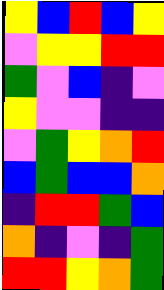[["yellow", "blue", "red", "blue", "yellow"], ["violet", "yellow", "yellow", "red", "red"], ["green", "violet", "blue", "indigo", "violet"], ["yellow", "violet", "violet", "indigo", "indigo"], ["violet", "green", "yellow", "orange", "red"], ["blue", "green", "blue", "blue", "orange"], ["indigo", "red", "red", "green", "blue"], ["orange", "indigo", "violet", "indigo", "green"], ["red", "red", "yellow", "orange", "green"]]